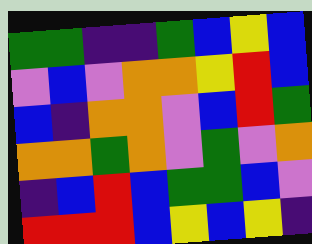[["green", "green", "indigo", "indigo", "green", "blue", "yellow", "blue"], ["violet", "blue", "violet", "orange", "orange", "yellow", "red", "blue"], ["blue", "indigo", "orange", "orange", "violet", "blue", "red", "green"], ["orange", "orange", "green", "orange", "violet", "green", "violet", "orange"], ["indigo", "blue", "red", "blue", "green", "green", "blue", "violet"], ["red", "red", "red", "blue", "yellow", "blue", "yellow", "indigo"]]